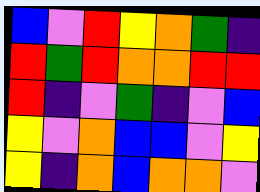[["blue", "violet", "red", "yellow", "orange", "green", "indigo"], ["red", "green", "red", "orange", "orange", "red", "red"], ["red", "indigo", "violet", "green", "indigo", "violet", "blue"], ["yellow", "violet", "orange", "blue", "blue", "violet", "yellow"], ["yellow", "indigo", "orange", "blue", "orange", "orange", "violet"]]